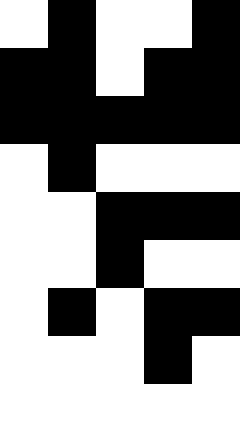[["white", "black", "white", "white", "black"], ["black", "black", "white", "black", "black"], ["black", "black", "black", "black", "black"], ["white", "black", "white", "white", "white"], ["white", "white", "black", "black", "black"], ["white", "white", "black", "white", "white"], ["white", "black", "white", "black", "black"], ["white", "white", "white", "black", "white"], ["white", "white", "white", "white", "white"]]